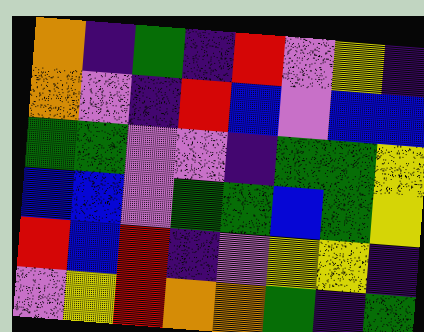[["orange", "indigo", "green", "indigo", "red", "violet", "yellow", "indigo"], ["orange", "violet", "indigo", "red", "blue", "violet", "blue", "blue"], ["green", "green", "violet", "violet", "indigo", "green", "green", "yellow"], ["blue", "blue", "violet", "green", "green", "blue", "green", "yellow"], ["red", "blue", "red", "indigo", "violet", "yellow", "yellow", "indigo"], ["violet", "yellow", "red", "orange", "orange", "green", "indigo", "green"]]